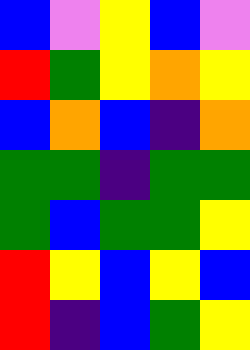[["blue", "violet", "yellow", "blue", "violet"], ["red", "green", "yellow", "orange", "yellow"], ["blue", "orange", "blue", "indigo", "orange"], ["green", "green", "indigo", "green", "green"], ["green", "blue", "green", "green", "yellow"], ["red", "yellow", "blue", "yellow", "blue"], ["red", "indigo", "blue", "green", "yellow"]]